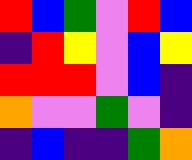[["red", "blue", "green", "violet", "red", "blue"], ["indigo", "red", "yellow", "violet", "blue", "yellow"], ["red", "red", "red", "violet", "blue", "indigo"], ["orange", "violet", "violet", "green", "violet", "indigo"], ["indigo", "blue", "indigo", "indigo", "green", "orange"]]